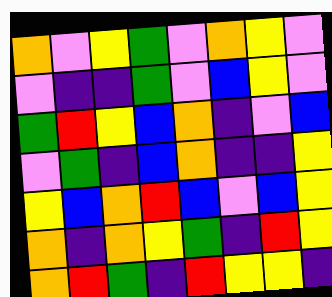[["orange", "violet", "yellow", "green", "violet", "orange", "yellow", "violet"], ["violet", "indigo", "indigo", "green", "violet", "blue", "yellow", "violet"], ["green", "red", "yellow", "blue", "orange", "indigo", "violet", "blue"], ["violet", "green", "indigo", "blue", "orange", "indigo", "indigo", "yellow"], ["yellow", "blue", "orange", "red", "blue", "violet", "blue", "yellow"], ["orange", "indigo", "orange", "yellow", "green", "indigo", "red", "yellow"], ["orange", "red", "green", "indigo", "red", "yellow", "yellow", "indigo"]]